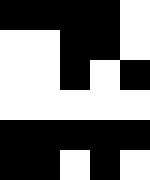[["black", "black", "black", "black", "white"], ["white", "white", "black", "black", "white"], ["white", "white", "black", "white", "black"], ["white", "white", "white", "white", "white"], ["black", "black", "black", "black", "black"], ["black", "black", "white", "black", "white"]]